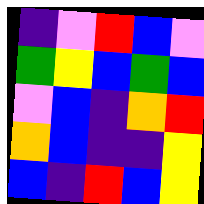[["indigo", "violet", "red", "blue", "violet"], ["green", "yellow", "blue", "green", "blue"], ["violet", "blue", "indigo", "orange", "red"], ["orange", "blue", "indigo", "indigo", "yellow"], ["blue", "indigo", "red", "blue", "yellow"]]